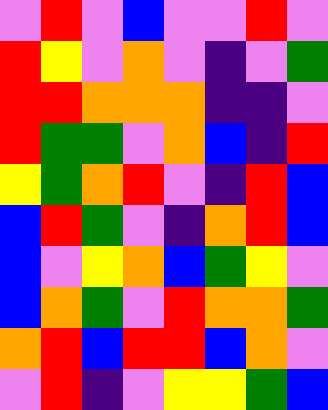[["violet", "red", "violet", "blue", "violet", "violet", "red", "violet"], ["red", "yellow", "violet", "orange", "violet", "indigo", "violet", "green"], ["red", "red", "orange", "orange", "orange", "indigo", "indigo", "violet"], ["red", "green", "green", "violet", "orange", "blue", "indigo", "red"], ["yellow", "green", "orange", "red", "violet", "indigo", "red", "blue"], ["blue", "red", "green", "violet", "indigo", "orange", "red", "blue"], ["blue", "violet", "yellow", "orange", "blue", "green", "yellow", "violet"], ["blue", "orange", "green", "violet", "red", "orange", "orange", "green"], ["orange", "red", "blue", "red", "red", "blue", "orange", "violet"], ["violet", "red", "indigo", "violet", "yellow", "yellow", "green", "blue"]]